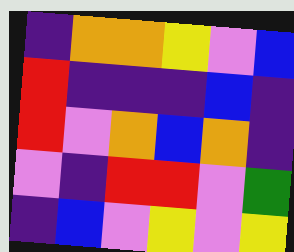[["indigo", "orange", "orange", "yellow", "violet", "blue"], ["red", "indigo", "indigo", "indigo", "blue", "indigo"], ["red", "violet", "orange", "blue", "orange", "indigo"], ["violet", "indigo", "red", "red", "violet", "green"], ["indigo", "blue", "violet", "yellow", "violet", "yellow"]]